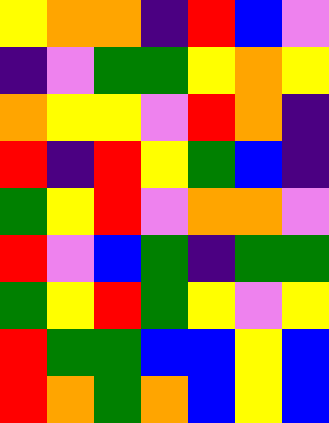[["yellow", "orange", "orange", "indigo", "red", "blue", "violet"], ["indigo", "violet", "green", "green", "yellow", "orange", "yellow"], ["orange", "yellow", "yellow", "violet", "red", "orange", "indigo"], ["red", "indigo", "red", "yellow", "green", "blue", "indigo"], ["green", "yellow", "red", "violet", "orange", "orange", "violet"], ["red", "violet", "blue", "green", "indigo", "green", "green"], ["green", "yellow", "red", "green", "yellow", "violet", "yellow"], ["red", "green", "green", "blue", "blue", "yellow", "blue"], ["red", "orange", "green", "orange", "blue", "yellow", "blue"]]